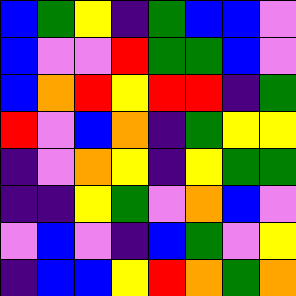[["blue", "green", "yellow", "indigo", "green", "blue", "blue", "violet"], ["blue", "violet", "violet", "red", "green", "green", "blue", "violet"], ["blue", "orange", "red", "yellow", "red", "red", "indigo", "green"], ["red", "violet", "blue", "orange", "indigo", "green", "yellow", "yellow"], ["indigo", "violet", "orange", "yellow", "indigo", "yellow", "green", "green"], ["indigo", "indigo", "yellow", "green", "violet", "orange", "blue", "violet"], ["violet", "blue", "violet", "indigo", "blue", "green", "violet", "yellow"], ["indigo", "blue", "blue", "yellow", "red", "orange", "green", "orange"]]